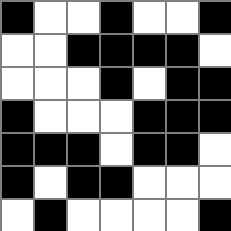[["black", "white", "white", "black", "white", "white", "black"], ["white", "white", "black", "black", "black", "black", "white"], ["white", "white", "white", "black", "white", "black", "black"], ["black", "white", "white", "white", "black", "black", "black"], ["black", "black", "black", "white", "black", "black", "white"], ["black", "white", "black", "black", "white", "white", "white"], ["white", "black", "white", "white", "white", "white", "black"]]